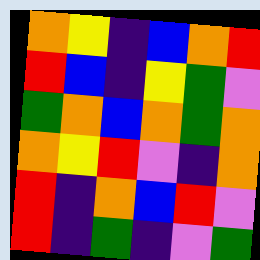[["orange", "yellow", "indigo", "blue", "orange", "red"], ["red", "blue", "indigo", "yellow", "green", "violet"], ["green", "orange", "blue", "orange", "green", "orange"], ["orange", "yellow", "red", "violet", "indigo", "orange"], ["red", "indigo", "orange", "blue", "red", "violet"], ["red", "indigo", "green", "indigo", "violet", "green"]]